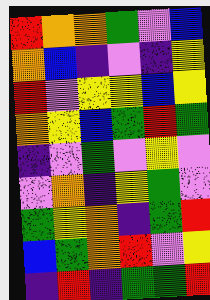[["red", "orange", "orange", "green", "violet", "blue"], ["orange", "blue", "indigo", "violet", "indigo", "yellow"], ["red", "violet", "yellow", "yellow", "blue", "yellow"], ["orange", "yellow", "blue", "green", "red", "green"], ["indigo", "violet", "green", "violet", "yellow", "violet"], ["violet", "orange", "indigo", "yellow", "green", "violet"], ["green", "yellow", "orange", "indigo", "green", "red"], ["blue", "green", "orange", "red", "violet", "yellow"], ["indigo", "red", "indigo", "green", "green", "red"]]